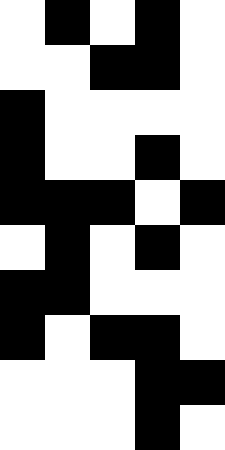[["white", "black", "white", "black", "white"], ["white", "white", "black", "black", "white"], ["black", "white", "white", "white", "white"], ["black", "white", "white", "black", "white"], ["black", "black", "black", "white", "black"], ["white", "black", "white", "black", "white"], ["black", "black", "white", "white", "white"], ["black", "white", "black", "black", "white"], ["white", "white", "white", "black", "black"], ["white", "white", "white", "black", "white"]]